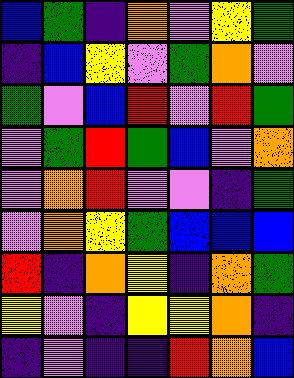[["blue", "green", "indigo", "orange", "violet", "yellow", "green"], ["indigo", "blue", "yellow", "violet", "green", "orange", "violet"], ["green", "violet", "blue", "red", "violet", "red", "green"], ["violet", "green", "red", "green", "blue", "violet", "orange"], ["violet", "orange", "red", "violet", "violet", "indigo", "green"], ["violet", "orange", "yellow", "green", "blue", "blue", "blue"], ["red", "indigo", "orange", "yellow", "indigo", "orange", "green"], ["yellow", "violet", "indigo", "yellow", "yellow", "orange", "indigo"], ["indigo", "violet", "indigo", "indigo", "red", "orange", "blue"]]